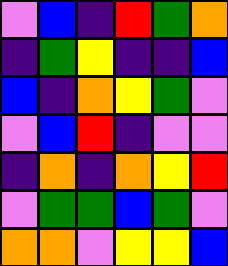[["violet", "blue", "indigo", "red", "green", "orange"], ["indigo", "green", "yellow", "indigo", "indigo", "blue"], ["blue", "indigo", "orange", "yellow", "green", "violet"], ["violet", "blue", "red", "indigo", "violet", "violet"], ["indigo", "orange", "indigo", "orange", "yellow", "red"], ["violet", "green", "green", "blue", "green", "violet"], ["orange", "orange", "violet", "yellow", "yellow", "blue"]]